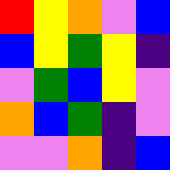[["red", "yellow", "orange", "violet", "blue"], ["blue", "yellow", "green", "yellow", "indigo"], ["violet", "green", "blue", "yellow", "violet"], ["orange", "blue", "green", "indigo", "violet"], ["violet", "violet", "orange", "indigo", "blue"]]